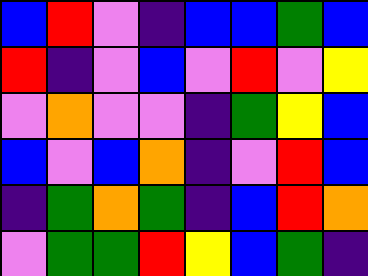[["blue", "red", "violet", "indigo", "blue", "blue", "green", "blue"], ["red", "indigo", "violet", "blue", "violet", "red", "violet", "yellow"], ["violet", "orange", "violet", "violet", "indigo", "green", "yellow", "blue"], ["blue", "violet", "blue", "orange", "indigo", "violet", "red", "blue"], ["indigo", "green", "orange", "green", "indigo", "blue", "red", "orange"], ["violet", "green", "green", "red", "yellow", "blue", "green", "indigo"]]